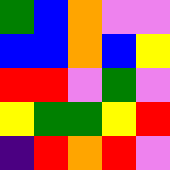[["green", "blue", "orange", "violet", "violet"], ["blue", "blue", "orange", "blue", "yellow"], ["red", "red", "violet", "green", "violet"], ["yellow", "green", "green", "yellow", "red"], ["indigo", "red", "orange", "red", "violet"]]